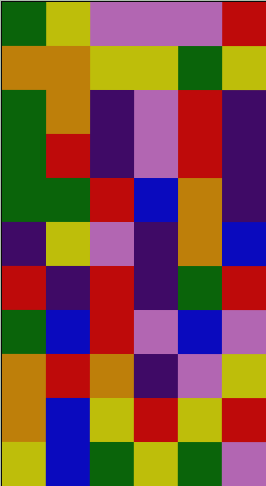[["green", "yellow", "violet", "violet", "violet", "red"], ["orange", "orange", "yellow", "yellow", "green", "yellow"], ["green", "orange", "indigo", "violet", "red", "indigo"], ["green", "red", "indigo", "violet", "red", "indigo"], ["green", "green", "red", "blue", "orange", "indigo"], ["indigo", "yellow", "violet", "indigo", "orange", "blue"], ["red", "indigo", "red", "indigo", "green", "red"], ["green", "blue", "red", "violet", "blue", "violet"], ["orange", "red", "orange", "indigo", "violet", "yellow"], ["orange", "blue", "yellow", "red", "yellow", "red"], ["yellow", "blue", "green", "yellow", "green", "violet"]]